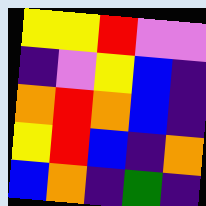[["yellow", "yellow", "red", "violet", "violet"], ["indigo", "violet", "yellow", "blue", "indigo"], ["orange", "red", "orange", "blue", "indigo"], ["yellow", "red", "blue", "indigo", "orange"], ["blue", "orange", "indigo", "green", "indigo"]]